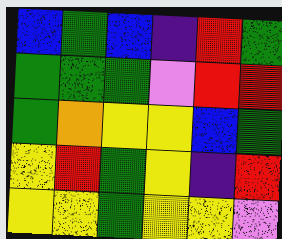[["blue", "green", "blue", "indigo", "red", "green"], ["green", "green", "green", "violet", "red", "red"], ["green", "orange", "yellow", "yellow", "blue", "green"], ["yellow", "red", "green", "yellow", "indigo", "red"], ["yellow", "yellow", "green", "yellow", "yellow", "violet"]]